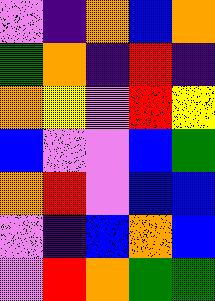[["violet", "indigo", "orange", "blue", "orange"], ["green", "orange", "indigo", "red", "indigo"], ["orange", "yellow", "violet", "red", "yellow"], ["blue", "violet", "violet", "blue", "green"], ["orange", "red", "violet", "blue", "blue"], ["violet", "indigo", "blue", "orange", "blue"], ["violet", "red", "orange", "green", "green"]]